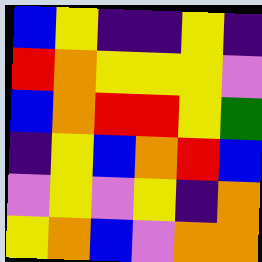[["blue", "yellow", "indigo", "indigo", "yellow", "indigo"], ["red", "orange", "yellow", "yellow", "yellow", "violet"], ["blue", "orange", "red", "red", "yellow", "green"], ["indigo", "yellow", "blue", "orange", "red", "blue"], ["violet", "yellow", "violet", "yellow", "indigo", "orange"], ["yellow", "orange", "blue", "violet", "orange", "orange"]]